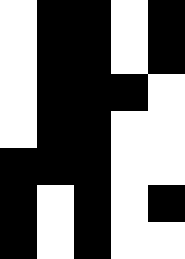[["white", "black", "black", "white", "black"], ["white", "black", "black", "white", "black"], ["white", "black", "black", "black", "white"], ["white", "black", "black", "white", "white"], ["black", "black", "black", "white", "white"], ["black", "white", "black", "white", "black"], ["black", "white", "black", "white", "white"]]